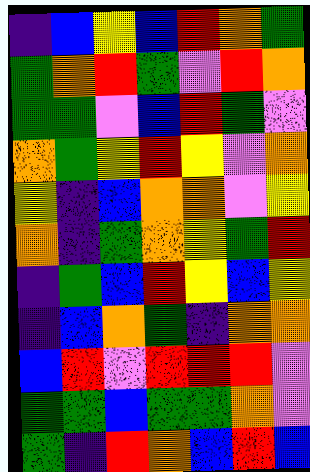[["indigo", "blue", "yellow", "blue", "red", "orange", "green"], ["green", "orange", "red", "green", "violet", "red", "orange"], ["green", "green", "violet", "blue", "red", "green", "violet"], ["orange", "green", "yellow", "red", "yellow", "violet", "orange"], ["yellow", "indigo", "blue", "orange", "orange", "violet", "yellow"], ["orange", "indigo", "green", "orange", "yellow", "green", "red"], ["indigo", "green", "blue", "red", "yellow", "blue", "yellow"], ["indigo", "blue", "orange", "green", "indigo", "orange", "orange"], ["blue", "red", "violet", "red", "red", "red", "violet"], ["green", "green", "blue", "green", "green", "orange", "violet"], ["green", "indigo", "red", "orange", "blue", "red", "blue"]]